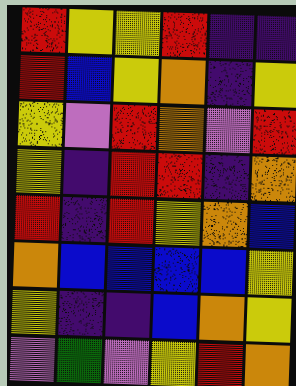[["red", "yellow", "yellow", "red", "indigo", "indigo"], ["red", "blue", "yellow", "orange", "indigo", "yellow"], ["yellow", "violet", "red", "orange", "violet", "red"], ["yellow", "indigo", "red", "red", "indigo", "orange"], ["red", "indigo", "red", "yellow", "orange", "blue"], ["orange", "blue", "blue", "blue", "blue", "yellow"], ["yellow", "indigo", "indigo", "blue", "orange", "yellow"], ["violet", "green", "violet", "yellow", "red", "orange"]]